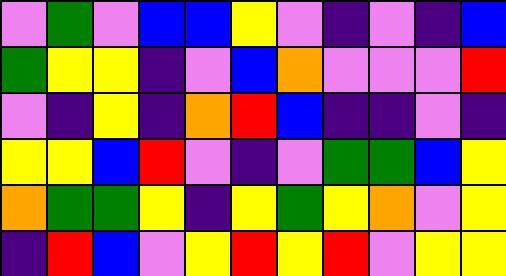[["violet", "green", "violet", "blue", "blue", "yellow", "violet", "indigo", "violet", "indigo", "blue"], ["green", "yellow", "yellow", "indigo", "violet", "blue", "orange", "violet", "violet", "violet", "red"], ["violet", "indigo", "yellow", "indigo", "orange", "red", "blue", "indigo", "indigo", "violet", "indigo"], ["yellow", "yellow", "blue", "red", "violet", "indigo", "violet", "green", "green", "blue", "yellow"], ["orange", "green", "green", "yellow", "indigo", "yellow", "green", "yellow", "orange", "violet", "yellow"], ["indigo", "red", "blue", "violet", "yellow", "red", "yellow", "red", "violet", "yellow", "yellow"]]